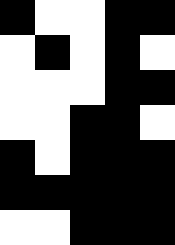[["black", "white", "white", "black", "black"], ["white", "black", "white", "black", "white"], ["white", "white", "white", "black", "black"], ["white", "white", "black", "black", "white"], ["black", "white", "black", "black", "black"], ["black", "black", "black", "black", "black"], ["white", "white", "black", "black", "black"]]